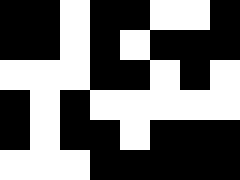[["black", "black", "white", "black", "black", "white", "white", "black"], ["black", "black", "white", "black", "white", "black", "black", "black"], ["white", "white", "white", "black", "black", "white", "black", "white"], ["black", "white", "black", "white", "white", "white", "white", "white"], ["black", "white", "black", "black", "white", "black", "black", "black"], ["white", "white", "white", "black", "black", "black", "black", "black"]]